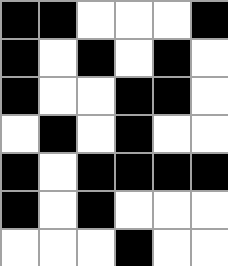[["black", "black", "white", "white", "white", "black"], ["black", "white", "black", "white", "black", "white"], ["black", "white", "white", "black", "black", "white"], ["white", "black", "white", "black", "white", "white"], ["black", "white", "black", "black", "black", "black"], ["black", "white", "black", "white", "white", "white"], ["white", "white", "white", "black", "white", "white"]]